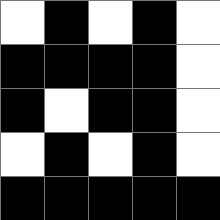[["white", "black", "white", "black", "white"], ["black", "black", "black", "black", "white"], ["black", "white", "black", "black", "white"], ["white", "black", "white", "black", "white"], ["black", "black", "black", "black", "black"]]